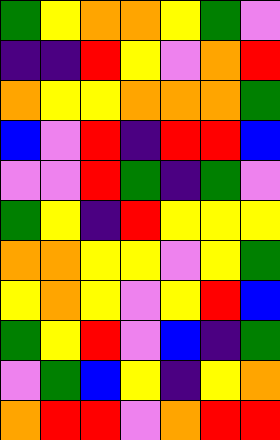[["green", "yellow", "orange", "orange", "yellow", "green", "violet"], ["indigo", "indigo", "red", "yellow", "violet", "orange", "red"], ["orange", "yellow", "yellow", "orange", "orange", "orange", "green"], ["blue", "violet", "red", "indigo", "red", "red", "blue"], ["violet", "violet", "red", "green", "indigo", "green", "violet"], ["green", "yellow", "indigo", "red", "yellow", "yellow", "yellow"], ["orange", "orange", "yellow", "yellow", "violet", "yellow", "green"], ["yellow", "orange", "yellow", "violet", "yellow", "red", "blue"], ["green", "yellow", "red", "violet", "blue", "indigo", "green"], ["violet", "green", "blue", "yellow", "indigo", "yellow", "orange"], ["orange", "red", "red", "violet", "orange", "red", "red"]]